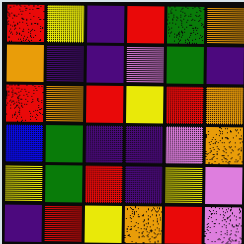[["red", "yellow", "indigo", "red", "green", "orange"], ["orange", "indigo", "indigo", "violet", "green", "indigo"], ["red", "orange", "red", "yellow", "red", "orange"], ["blue", "green", "indigo", "indigo", "violet", "orange"], ["yellow", "green", "red", "indigo", "yellow", "violet"], ["indigo", "red", "yellow", "orange", "red", "violet"]]